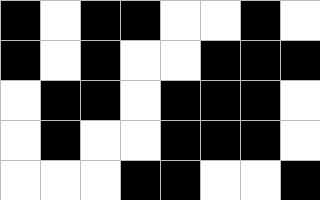[["black", "white", "black", "black", "white", "white", "black", "white"], ["black", "white", "black", "white", "white", "black", "black", "black"], ["white", "black", "black", "white", "black", "black", "black", "white"], ["white", "black", "white", "white", "black", "black", "black", "white"], ["white", "white", "white", "black", "black", "white", "white", "black"]]